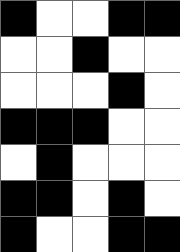[["black", "white", "white", "black", "black"], ["white", "white", "black", "white", "white"], ["white", "white", "white", "black", "white"], ["black", "black", "black", "white", "white"], ["white", "black", "white", "white", "white"], ["black", "black", "white", "black", "white"], ["black", "white", "white", "black", "black"]]